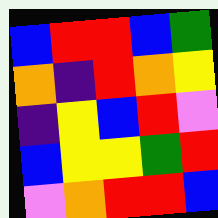[["blue", "red", "red", "blue", "green"], ["orange", "indigo", "red", "orange", "yellow"], ["indigo", "yellow", "blue", "red", "violet"], ["blue", "yellow", "yellow", "green", "red"], ["violet", "orange", "red", "red", "blue"]]